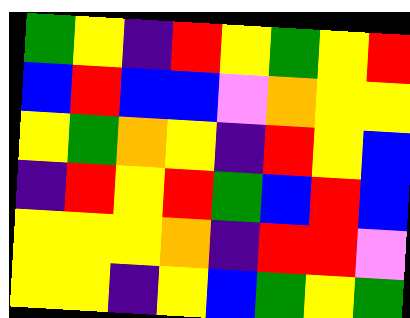[["green", "yellow", "indigo", "red", "yellow", "green", "yellow", "red"], ["blue", "red", "blue", "blue", "violet", "orange", "yellow", "yellow"], ["yellow", "green", "orange", "yellow", "indigo", "red", "yellow", "blue"], ["indigo", "red", "yellow", "red", "green", "blue", "red", "blue"], ["yellow", "yellow", "yellow", "orange", "indigo", "red", "red", "violet"], ["yellow", "yellow", "indigo", "yellow", "blue", "green", "yellow", "green"]]